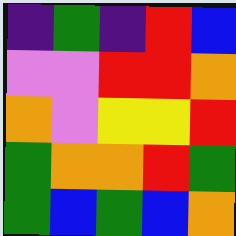[["indigo", "green", "indigo", "red", "blue"], ["violet", "violet", "red", "red", "orange"], ["orange", "violet", "yellow", "yellow", "red"], ["green", "orange", "orange", "red", "green"], ["green", "blue", "green", "blue", "orange"]]